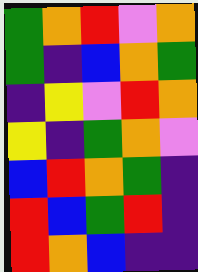[["green", "orange", "red", "violet", "orange"], ["green", "indigo", "blue", "orange", "green"], ["indigo", "yellow", "violet", "red", "orange"], ["yellow", "indigo", "green", "orange", "violet"], ["blue", "red", "orange", "green", "indigo"], ["red", "blue", "green", "red", "indigo"], ["red", "orange", "blue", "indigo", "indigo"]]